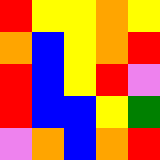[["red", "yellow", "yellow", "orange", "yellow"], ["orange", "blue", "yellow", "orange", "red"], ["red", "blue", "yellow", "red", "violet"], ["red", "blue", "blue", "yellow", "green"], ["violet", "orange", "blue", "orange", "red"]]